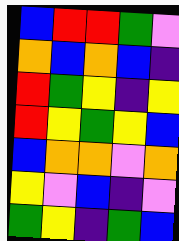[["blue", "red", "red", "green", "violet"], ["orange", "blue", "orange", "blue", "indigo"], ["red", "green", "yellow", "indigo", "yellow"], ["red", "yellow", "green", "yellow", "blue"], ["blue", "orange", "orange", "violet", "orange"], ["yellow", "violet", "blue", "indigo", "violet"], ["green", "yellow", "indigo", "green", "blue"]]